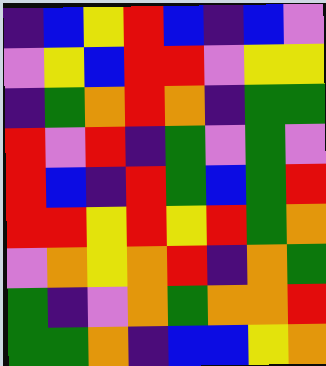[["indigo", "blue", "yellow", "red", "blue", "indigo", "blue", "violet"], ["violet", "yellow", "blue", "red", "red", "violet", "yellow", "yellow"], ["indigo", "green", "orange", "red", "orange", "indigo", "green", "green"], ["red", "violet", "red", "indigo", "green", "violet", "green", "violet"], ["red", "blue", "indigo", "red", "green", "blue", "green", "red"], ["red", "red", "yellow", "red", "yellow", "red", "green", "orange"], ["violet", "orange", "yellow", "orange", "red", "indigo", "orange", "green"], ["green", "indigo", "violet", "orange", "green", "orange", "orange", "red"], ["green", "green", "orange", "indigo", "blue", "blue", "yellow", "orange"]]